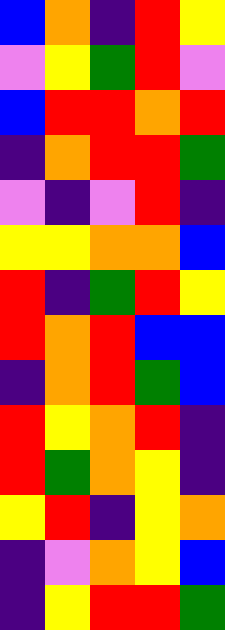[["blue", "orange", "indigo", "red", "yellow"], ["violet", "yellow", "green", "red", "violet"], ["blue", "red", "red", "orange", "red"], ["indigo", "orange", "red", "red", "green"], ["violet", "indigo", "violet", "red", "indigo"], ["yellow", "yellow", "orange", "orange", "blue"], ["red", "indigo", "green", "red", "yellow"], ["red", "orange", "red", "blue", "blue"], ["indigo", "orange", "red", "green", "blue"], ["red", "yellow", "orange", "red", "indigo"], ["red", "green", "orange", "yellow", "indigo"], ["yellow", "red", "indigo", "yellow", "orange"], ["indigo", "violet", "orange", "yellow", "blue"], ["indigo", "yellow", "red", "red", "green"]]